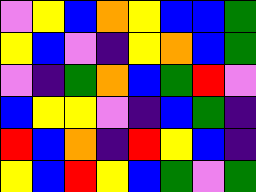[["violet", "yellow", "blue", "orange", "yellow", "blue", "blue", "green"], ["yellow", "blue", "violet", "indigo", "yellow", "orange", "blue", "green"], ["violet", "indigo", "green", "orange", "blue", "green", "red", "violet"], ["blue", "yellow", "yellow", "violet", "indigo", "blue", "green", "indigo"], ["red", "blue", "orange", "indigo", "red", "yellow", "blue", "indigo"], ["yellow", "blue", "red", "yellow", "blue", "green", "violet", "green"]]